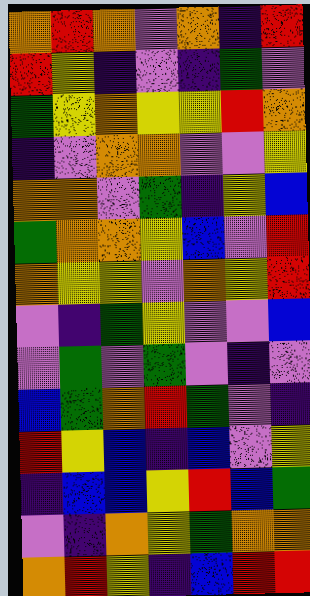[["orange", "red", "orange", "violet", "orange", "indigo", "red"], ["red", "yellow", "indigo", "violet", "indigo", "green", "violet"], ["green", "yellow", "orange", "yellow", "yellow", "red", "orange"], ["indigo", "violet", "orange", "orange", "violet", "violet", "yellow"], ["orange", "orange", "violet", "green", "indigo", "yellow", "blue"], ["green", "orange", "orange", "yellow", "blue", "violet", "red"], ["orange", "yellow", "yellow", "violet", "orange", "yellow", "red"], ["violet", "indigo", "green", "yellow", "violet", "violet", "blue"], ["violet", "green", "violet", "green", "violet", "indigo", "violet"], ["blue", "green", "orange", "red", "green", "violet", "indigo"], ["red", "yellow", "blue", "indigo", "blue", "violet", "yellow"], ["indigo", "blue", "blue", "yellow", "red", "blue", "green"], ["violet", "indigo", "orange", "yellow", "green", "orange", "orange"], ["orange", "red", "yellow", "indigo", "blue", "red", "red"]]